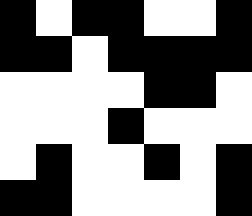[["black", "white", "black", "black", "white", "white", "black"], ["black", "black", "white", "black", "black", "black", "black"], ["white", "white", "white", "white", "black", "black", "white"], ["white", "white", "white", "black", "white", "white", "white"], ["white", "black", "white", "white", "black", "white", "black"], ["black", "black", "white", "white", "white", "white", "black"]]